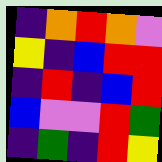[["indigo", "orange", "red", "orange", "violet"], ["yellow", "indigo", "blue", "red", "red"], ["indigo", "red", "indigo", "blue", "red"], ["blue", "violet", "violet", "red", "green"], ["indigo", "green", "indigo", "red", "yellow"]]